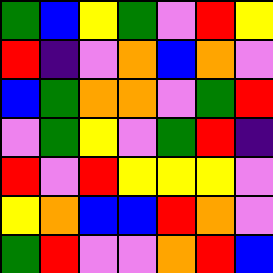[["green", "blue", "yellow", "green", "violet", "red", "yellow"], ["red", "indigo", "violet", "orange", "blue", "orange", "violet"], ["blue", "green", "orange", "orange", "violet", "green", "red"], ["violet", "green", "yellow", "violet", "green", "red", "indigo"], ["red", "violet", "red", "yellow", "yellow", "yellow", "violet"], ["yellow", "orange", "blue", "blue", "red", "orange", "violet"], ["green", "red", "violet", "violet", "orange", "red", "blue"]]